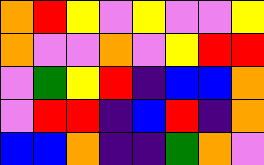[["orange", "red", "yellow", "violet", "yellow", "violet", "violet", "yellow"], ["orange", "violet", "violet", "orange", "violet", "yellow", "red", "red"], ["violet", "green", "yellow", "red", "indigo", "blue", "blue", "orange"], ["violet", "red", "red", "indigo", "blue", "red", "indigo", "orange"], ["blue", "blue", "orange", "indigo", "indigo", "green", "orange", "violet"]]